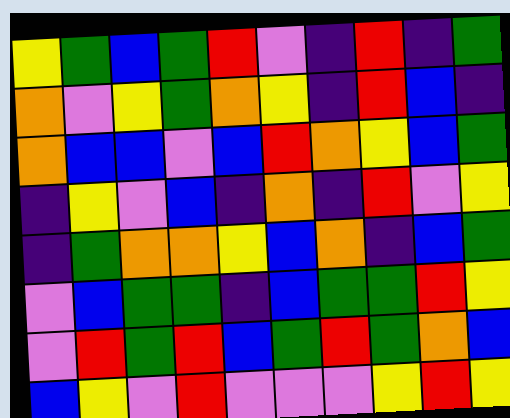[["yellow", "green", "blue", "green", "red", "violet", "indigo", "red", "indigo", "green"], ["orange", "violet", "yellow", "green", "orange", "yellow", "indigo", "red", "blue", "indigo"], ["orange", "blue", "blue", "violet", "blue", "red", "orange", "yellow", "blue", "green"], ["indigo", "yellow", "violet", "blue", "indigo", "orange", "indigo", "red", "violet", "yellow"], ["indigo", "green", "orange", "orange", "yellow", "blue", "orange", "indigo", "blue", "green"], ["violet", "blue", "green", "green", "indigo", "blue", "green", "green", "red", "yellow"], ["violet", "red", "green", "red", "blue", "green", "red", "green", "orange", "blue"], ["blue", "yellow", "violet", "red", "violet", "violet", "violet", "yellow", "red", "yellow"]]